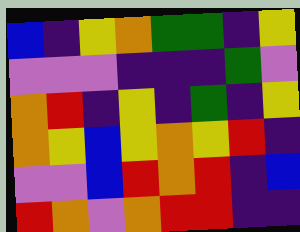[["blue", "indigo", "yellow", "orange", "green", "green", "indigo", "yellow"], ["violet", "violet", "violet", "indigo", "indigo", "indigo", "green", "violet"], ["orange", "red", "indigo", "yellow", "indigo", "green", "indigo", "yellow"], ["orange", "yellow", "blue", "yellow", "orange", "yellow", "red", "indigo"], ["violet", "violet", "blue", "red", "orange", "red", "indigo", "blue"], ["red", "orange", "violet", "orange", "red", "red", "indigo", "indigo"]]